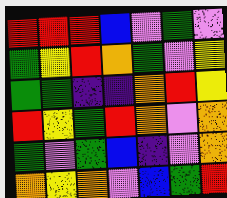[["red", "red", "red", "blue", "violet", "green", "violet"], ["green", "yellow", "red", "orange", "green", "violet", "yellow"], ["green", "green", "indigo", "indigo", "orange", "red", "yellow"], ["red", "yellow", "green", "red", "orange", "violet", "orange"], ["green", "violet", "green", "blue", "indigo", "violet", "orange"], ["orange", "yellow", "orange", "violet", "blue", "green", "red"]]